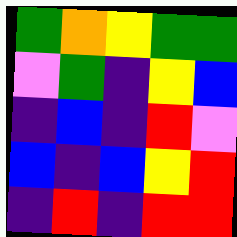[["green", "orange", "yellow", "green", "green"], ["violet", "green", "indigo", "yellow", "blue"], ["indigo", "blue", "indigo", "red", "violet"], ["blue", "indigo", "blue", "yellow", "red"], ["indigo", "red", "indigo", "red", "red"]]